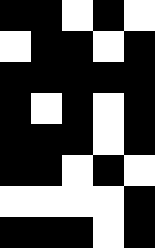[["black", "black", "white", "black", "white"], ["white", "black", "black", "white", "black"], ["black", "black", "black", "black", "black"], ["black", "white", "black", "white", "black"], ["black", "black", "black", "white", "black"], ["black", "black", "white", "black", "white"], ["white", "white", "white", "white", "black"], ["black", "black", "black", "white", "black"]]